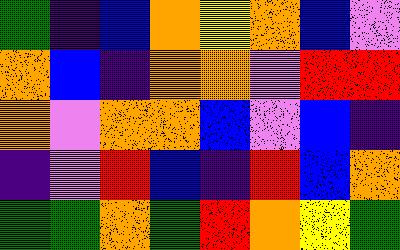[["green", "indigo", "blue", "orange", "yellow", "orange", "blue", "violet"], ["orange", "blue", "indigo", "orange", "orange", "violet", "red", "red"], ["orange", "violet", "orange", "orange", "blue", "violet", "blue", "indigo"], ["indigo", "violet", "red", "blue", "indigo", "red", "blue", "orange"], ["green", "green", "orange", "green", "red", "orange", "yellow", "green"]]